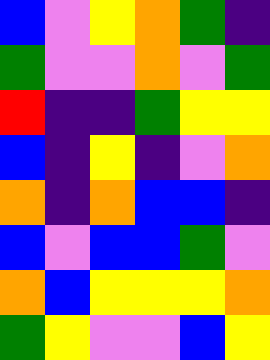[["blue", "violet", "yellow", "orange", "green", "indigo"], ["green", "violet", "violet", "orange", "violet", "green"], ["red", "indigo", "indigo", "green", "yellow", "yellow"], ["blue", "indigo", "yellow", "indigo", "violet", "orange"], ["orange", "indigo", "orange", "blue", "blue", "indigo"], ["blue", "violet", "blue", "blue", "green", "violet"], ["orange", "blue", "yellow", "yellow", "yellow", "orange"], ["green", "yellow", "violet", "violet", "blue", "yellow"]]